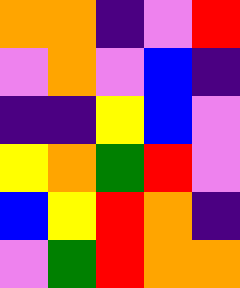[["orange", "orange", "indigo", "violet", "red"], ["violet", "orange", "violet", "blue", "indigo"], ["indigo", "indigo", "yellow", "blue", "violet"], ["yellow", "orange", "green", "red", "violet"], ["blue", "yellow", "red", "orange", "indigo"], ["violet", "green", "red", "orange", "orange"]]